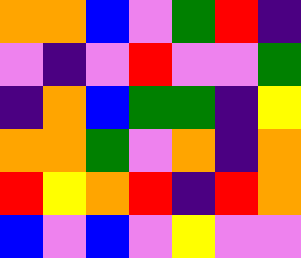[["orange", "orange", "blue", "violet", "green", "red", "indigo"], ["violet", "indigo", "violet", "red", "violet", "violet", "green"], ["indigo", "orange", "blue", "green", "green", "indigo", "yellow"], ["orange", "orange", "green", "violet", "orange", "indigo", "orange"], ["red", "yellow", "orange", "red", "indigo", "red", "orange"], ["blue", "violet", "blue", "violet", "yellow", "violet", "violet"]]